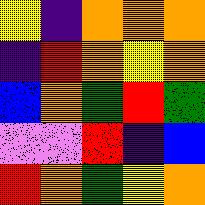[["yellow", "indigo", "orange", "orange", "orange"], ["indigo", "red", "orange", "yellow", "orange"], ["blue", "orange", "green", "red", "green"], ["violet", "violet", "red", "indigo", "blue"], ["red", "orange", "green", "yellow", "orange"]]